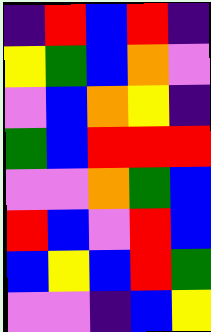[["indigo", "red", "blue", "red", "indigo"], ["yellow", "green", "blue", "orange", "violet"], ["violet", "blue", "orange", "yellow", "indigo"], ["green", "blue", "red", "red", "red"], ["violet", "violet", "orange", "green", "blue"], ["red", "blue", "violet", "red", "blue"], ["blue", "yellow", "blue", "red", "green"], ["violet", "violet", "indigo", "blue", "yellow"]]